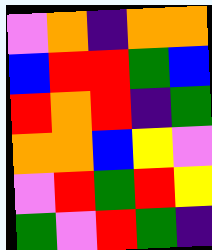[["violet", "orange", "indigo", "orange", "orange"], ["blue", "red", "red", "green", "blue"], ["red", "orange", "red", "indigo", "green"], ["orange", "orange", "blue", "yellow", "violet"], ["violet", "red", "green", "red", "yellow"], ["green", "violet", "red", "green", "indigo"]]